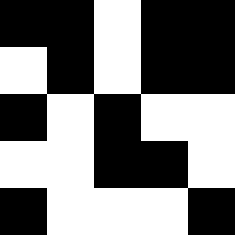[["black", "black", "white", "black", "black"], ["white", "black", "white", "black", "black"], ["black", "white", "black", "white", "white"], ["white", "white", "black", "black", "white"], ["black", "white", "white", "white", "black"]]